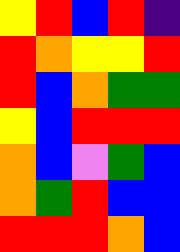[["yellow", "red", "blue", "red", "indigo"], ["red", "orange", "yellow", "yellow", "red"], ["red", "blue", "orange", "green", "green"], ["yellow", "blue", "red", "red", "red"], ["orange", "blue", "violet", "green", "blue"], ["orange", "green", "red", "blue", "blue"], ["red", "red", "red", "orange", "blue"]]